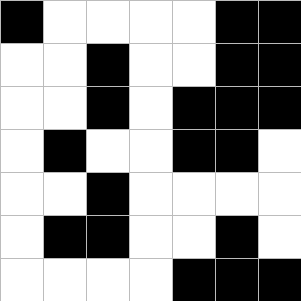[["black", "white", "white", "white", "white", "black", "black"], ["white", "white", "black", "white", "white", "black", "black"], ["white", "white", "black", "white", "black", "black", "black"], ["white", "black", "white", "white", "black", "black", "white"], ["white", "white", "black", "white", "white", "white", "white"], ["white", "black", "black", "white", "white", "black", "white"], ["white", "white", "white", "white", "black", "black", "black"]]